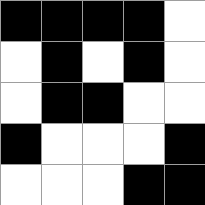[["black", "black", "black", "black", "white"], ["white", "black", "white", "black", "white"], ["white", "black", "black", "white", "white"], ["black", "white", "white", "white", "black"], ["white", "white", "white", "black", "black"]]